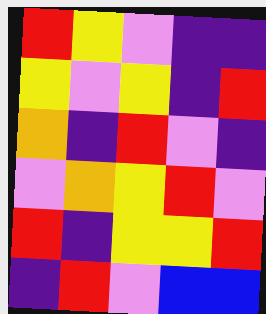[["red", "yellow", "violet", "indigo", "indigo"], ["yellow", "violet", "yellow", "indigo", "red"], ["orange", "indigo", "red", "violet", "indigo"], ["violet", "orange", "yellow", "red", "violet"], ["red", "indigo", "yellow", "yellow", "red"], ["indigo", "red", "violet", "blue", "blue"]]